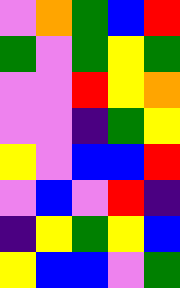[["violet", "orange", "green", "blue", "red"], ["green", "violet", "green", "yellow", "green"], ["violet", "violet", "red", "yellow", "orange"], ["violet", "violet", "indigo", "green", "yellow"], ["yellow", "violet", "blue", "blue", "red"], ["violet", "blue", "violet", "red", "indigo"], ["indigo", "yellow", "green", "yellow", "blue"], ["yellow", "blue", "blue", "violet", "green"]]